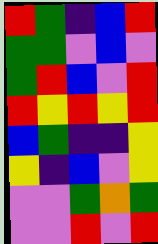[["red", "green", "indigo", "blue", "red"], ["green", "green", "violet", "blue", "violet"], ["green", "red", "blue", "violet", "red"], ["red", "yellow", "red", "yellow", "red"], ["blue", "green", "indigo", "indigo", "yellow"], ["yellow", "indigo", "blue", "violet", "yellow"], ["violet", "violet", "green", "orange", "green"], ["violet", "violet", "red", "violet", "red"]]